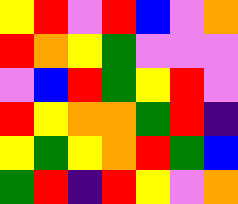[["yellow", "red", "violet", "red", "blue", "violet", "orange"], ["red", "orange", "yellow", "green", "violet", "violet", "violet"], ["violet", "blue", "red", "green", "yellow", "red", "violet"], ["red", "yellow", "orange", "orange", "green", "red", "indigo"], ["yellow", "green", "yellow", "orange", "red", "green", "blue"], ["green", "red", "indigo", "red", "yellow", "violet", "orange"]]